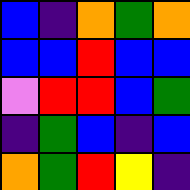[["blue", "indigo", "orange", "green", "orange"], ["blue", "blue", "red", "blue", "blue"], ["violet", "red", "red", "blue", "green"], ["indigo", "green", "blue", "indigo", "blue"], ["orange", "green", "red", "yellow", "indigo"]]